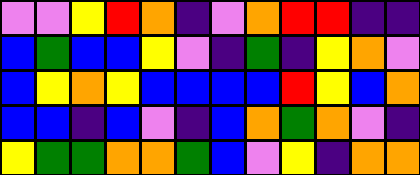[["violet", "violet", "yellow", "red", "orange", "indigo", "violet", "orange", "red", "red", "indigo", "indigo"], ["blue", "green", "blue", "blue", "yellow", "violet", "indigo", "green", "indigo", "yellow", "orange", "violet"], ["blue", "yellow", "orange", "yellow", "blue", "blue", "blue", "blue", "red", "yellow", "blue", "orange"], ["blue", "blue", "indigo", "blue", "violet", "indigo", "blue", "orange", "green", "orange", "violet", "indigo"], ["yellow", "green", "green", "orange", "orange", "green", "blue", "violet", "yellow", "indigo", "orange", "orange"]]